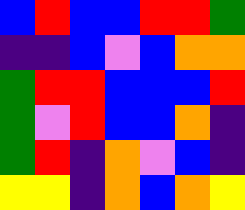[["blue", "red", "blue", "blue", "red", "red", "green"], ["indigo", "indigo", "blue", "violet", "blue", "orange", "orange"], ["green", "red", "red", "blue", "blue", "blue", "red"], ["green", "violet", "red", "blue", "blue", "orange", "indigo"], ["green", "red", "indigo", "orange", "violet", "blue", "indigo"], ["yellow", "yellow", "indigo", "orange", "blue", "orange", "yellow"]]